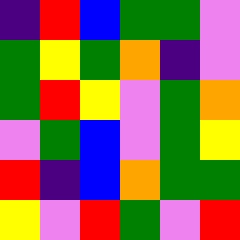[["indigo", "red", "blue", "green", "green", "violet"], ["green", "yellow", "green", "orange", "indigo", "violet"], ["green", "red", "yellow", "violet", "green", "orange"], ["violet", "green", "blue", "violet", "green", "yellow"], ["red", "indigo", "blue", "orange", "green", "green"], ["yellow", "violet", "red", "green", "violet", "red"]]